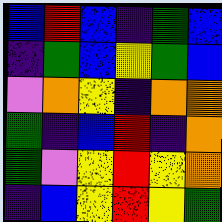[["blue", "red", "blue", "indigo", "green", "blue"], ["indigo", "green", "blue", "yellow", "green", "blue"], ["violet", "orange", "yellow", "indigo", "orange", "orange"], ["green", "indigo", "blue", "red", "indigo", "orange"], ["green", "violet", "yellow", "red", "yellow", "orange"], ["indigo", "blue", "yellow", "red", "yellow", "green"]]